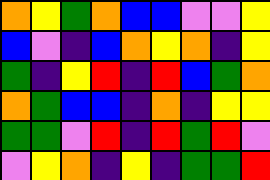[["orange", "yellow", "green", "orange", "blue", "blue", "violet", "violet", "yellow"], ["blue", "violet", "indigo", "blue", "orange", "yellow", "orange", "indigo", "yellow"], ["green", "indigo", "yellow", "red", "indigo", "red", "blue", "green", "orange"], ["orange", "green", "blue", "blue", "indigo", "orange", "indigo", "yellow", "yellow"], ["green", "green", "violet", "red", "indigo", "red", "green", "red", "violet"], ["violet", "yellow", "orange", "indigo", "yellow", "indigo", "green", "green", "red"]]